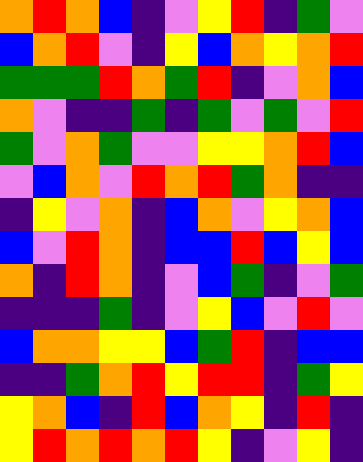[["orange", "red", "orange", "blue", "indigo", "violet", "yellow", "red", "indigo", "green", "violet"], ["blue", "orange", "red", "violet", "indigo", "yellow", "blue", "orange", "yellow", "orange", "red"], ["green", "green", "green", "red", "orange", "green", "red", "indigo", "violet", "orange", "blue"], ["orange", "violet", "indigo", "indigo", "green", "indigo", "green", "violet", "green", "violet", "red"], ["green", "violet", "orange", "green", "violet", "violet", "yellow", "yellow", "orange", "red", "blue"], ["violet", "blue", "orange", "violet", "red", "orange", "red", "green", "orange", "indigo", "indigo"], ["indigo", "yellow", "violet", "orange", "indigo", "blue", "orange", "violet", "yellow", "orange", "blue"], ["blue", "violet", "red", "orange", "indigo", "blue", "blue", "red", "blue", "yellow", "blue"], ["orange", "indigo", "red", "orange", "indigo", "violet", "blue", "green", "indigo", "violet", "green"], ["indigo", "indigo", "indigo", "green", "indigo", "violet", "yellow", "blue", "violet", "red", "violet"], ["blue", "orange", "orange", "yellow", "yellow", "blue", "green", "red", "indigo", "blue", "blue"], ["indigo", "indigo", "green", "orange", "red", "yellow", "red", "red", "indigo", "green", "yellow"], ["yellow", "orange", "blue", "indigo", "red", "blue", "orange", "yellow", "indigo", "red", "indigo"], ["yellow", "red", "orange", "red", "orange", "red", "yellow", "indigo", "violet", "yellow", "indigo"]]